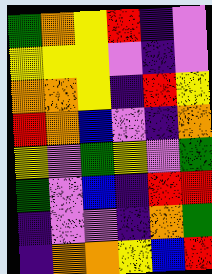[["green", "orange", "yellow", "red", "indigo", "violet"], ["yellow", "yellow", "yellow", "violet", "indigo", "violet"], ["orange", "orange", "yellow", "indigo", "red", "yellow"], ["red", "orange", "blue", "violet", "indigo", "orange"], ["yellow", "violet", "green", "yellow", "violet", "green"], ["green", "violet", "blue", "indigo", "red", "red"], ["indigo", "violet", "violet", "indigo", "orange", "green"], ["indigo", "orange", "orange", "yellow", "blue", "red"]]